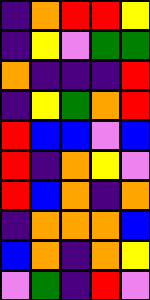[["indigo", "orange", "red", "red", "yellow"], ["indigo", "yellow", "violet", "green", "green"], ["orange", "indigo", "indigo", "indigo", "red"], ["indigo", "yellow", "green", "orange", "red"], ["red", "blue", "blue", "violet", "blue"], ["red", "indigo", "orange", "yellow", "violet"], ["red", "blue", "orange", "indigo", "orange"], ["indigo", "orange", "orange", "orange", "blue"], ["blue", "orange", "indigo", "orange", "yellow"], ["violet", "green", "indigo", "red", "violet"]]